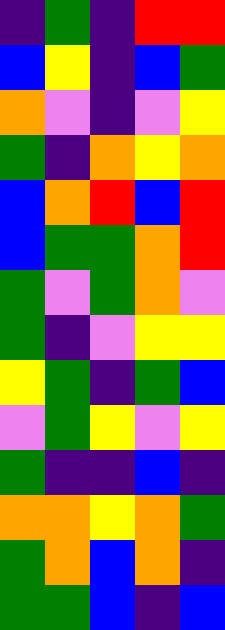[["indigo", "green", "indigo", "red", "red"], ["blue", "yellow", "indigo", "blue", "green"], ["orange", "violet", "indigo", "violet", "yellow"], ["green", "indigo", "orange", "yellow", "orange"], ["blue", "orange", "red", "blue", "red"], ["blue", "green", "green", "orange", "red"], ["green", "violet", "green", "orange", "violet"], ["green", "indigo", "violet", "yellow", "yellow"], ["yellow", "green", "indigo", "green", "blue"], ["violet", "green", "yellow", "violet", "yellow"], ["green", "indigo", "indigo", "blue", "indigo"], ["orange", "orange", "yellow", "orange", "green"], ["green", "orange", "blue", "orange", "indigo"], ["green", "green", "blue", "indigo", "blue"]]